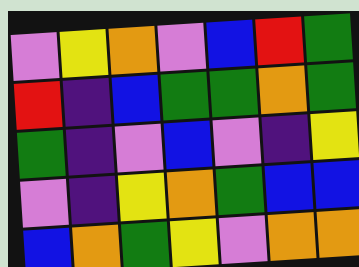[["violet", "yellow", "orange", "violet", "blue", "red", "green"], ["red", "indigo", "blue", "green", "green", "orange", "green"], ["green", "indigo", "violet", "blue", "violet", "indigo", "yellow"], ["violet", "indigo", "yellow", "orange", "green", "blue", "blue"], ["blue", "orange", "green", "yellow", "violet", "orange", "orange"]]